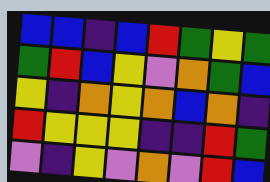[["blue", "blue", "indigo", "blue", "red", "green", "yellow", "green"], ["green", "red", "blue", "yellow", "violet", "orange", "green", "blue"], ["yellow", "indigo", "orange", "yellow", "orange", "blue", "orange", "indigo"], ["red", "yellow", "yellow", "yellow", "indigo", "indigo", "red", "green"], ["violet", "indigo", "yellow", "violet", "orange", "violet", "red", "blue"]]